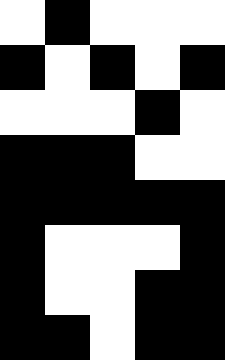[["white", "black", "white", "white", "white"], ["black", "white", "black", "white", "black"], ["white", "white", "white", "black", "white"], ["black", "black", "black", "white", "white"], ["black", "black", "black", "black", "black"], ["black", "white", "white", "white", "black"], ["black", "white", "white", "black", "black"], ["black", "black", "white", "black", "black"]]